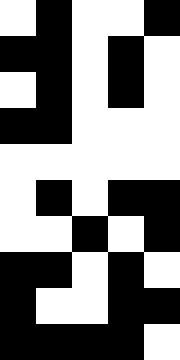[["white", "black", "white", "white", "black"], ["black", "black", "white", "black", "white"], ["white", "black", "white", "black", "white"], ["black", "black", "white", "white", "white"], ["white", "white", "white", "white", "white"], ["white", "black", "white", "black", "black"], ["white", "white", "black", "white", "black"], ["black", "black", "white", "black", "white"], ["black", "white", "white", "black", "black"], ["black", "black", "black", "black", "white"]]